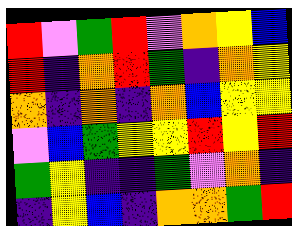[["red", "violet", "green", "red", "violet", "orange", "yellow", "blue"], ["red", "indigo", "orange", "red", "green", "indigo", "orange", "yellow"], ["orange", "indigo", "orange", "indigo", "orange", "blue", "yellow", "yellow"], ["violet", "blue", "green", "yellow", "yellow", "red", "yellow", "red"], ["green", "yellow", "indigo", "indigo", "green", "violet", "orange", "indigo"], ["indigo", "yellow", "blue", "indigo", "orange", "orange", "green", "red"]]